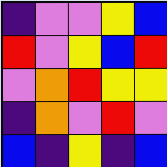[["indigo", "violet", "violet", "yellow", "blue"], ["red", "violet", "yellow", "blue", "red"], ["violet", "orange", "red", "yellow", "yellow"], ["indigo", "orange", "violet", "red", "violet"], ["blue", "indigo", "yellow", "indigo", "blue"]]